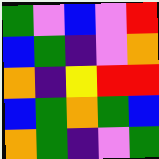[["green", "violet", "blue", "violet", "red"], ["blue", "green", "indigo", "violet", "orange"], ["orange", "indigo", "yellow", "red", "red"], ["blue", "green", "orange", "green", "blue"], ["orange", "green", "indigo", "violet", "green"]]